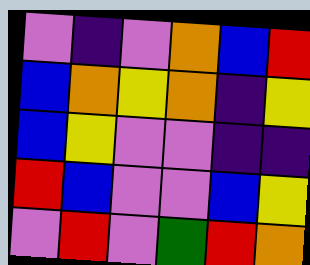[["violet", "indigo", "violet", "orange", "blue", "red"], ["blue", "orange", "yellow", "orange", "indigo", "yellow"], ["blue", "yellow", "violet", "violet", "indigo", "indigo"], ["red", "blue", "violet", "violet", "blue", "yellow"], ["violet", "red", "violet", "green", "red", "orange"]]